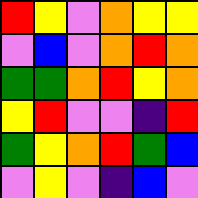[["red", "yellow", "violet", "orange", "yellow", "yellow"], ["violet", "blue", "violet", "orange", "red", "orange"], ["green", "green", "orange", "red", "yellow", "orange"], ["yellow", "red", "violet", "violet", "indigo", "red"], ["green", "yellow", "orange", "red", "green", "blue"], ["violet", "yellow", "violet", "indigo", "blue", "violet"]]